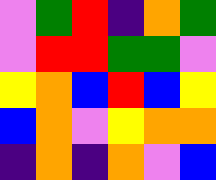[["violet", "green", "red", "indigo", "orange", "green"], ["violet", "red", "red", "green", "green", "violet"], ["yellow", "orange", "blue", "red", "blue", "yellow"], ["blue", "orange", "violet", "yellow", "orange", "orange"], ["indigo", "orange", "indigo", "orange", "violet", "blue"]]